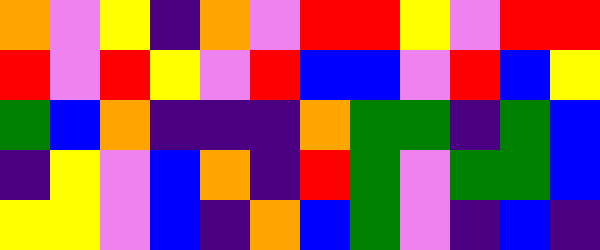[["orange", "violet", "yellow", "indigo", "orange", "violet", "red", "red", "yellow", "violet", "red", "red"], ["red", "violet", "red", "yellow", "violet", "red", "blue", "blue", "violet", "red", "blue", "yellow"], ["green", "blue", "orange", "indigo", "indigo", "indigo", "orange", "green", "green", "indigo", "green", "blue"], ["indigo", "yellow", "violet", "blue", "orange", "indigo", "red", "green", "violet", "green", "green", "blue"], ["yellow", "yellow", "violet", "blue", "indigo", "orange", "blue", "green", "violet", "indigo", "blue", "indigo"]]